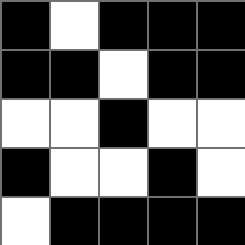[["black", "white", "black", "black", "black"], ["black", "black", "white", "black", "black"], ["white", "white", "black", "white", "white"], ["black", "white", "white", "black", "white"], ["white", "black", "black", "black", "black"]]